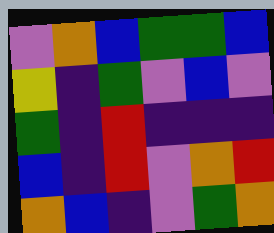[["violet", "orange", "blue", "green", "green", "blue"], ["yellow", "indigo", "green", "violet", "blue", "violet"], ["green", "indigo", "red", "indigo", "indigo", "indigo"], ["blue", "indigo", "red", "violet", "orange", "red"], ["orange", "blue", "indigo", "violet", "green", "orange"]]